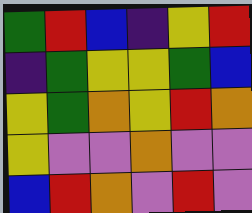[["green", "red", "blue", "indigo", "yellow", "red"], ["indigo", "green", "yellow", "yellow", "green", "blue"], ["yellow", "green", "orange", "yellow", "red", "orange"], ["yellow", "violet", "violet", "orange", "violet", "violet"], ["blue", "red", "orange", "violet", "red", "violet"]]